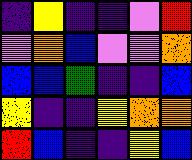[["indigo", "yellow", "indigo", "indigo", "violet", "red"], ["violet", "orange", "blue", "violet", "violet", "orange"], ["blue", "blue", "green", "indigo", "indigo", "blue"], ["yellow", "indigo", "indigo", "yellow", "orange", "orange"], ["red", "blue", "indigo", "indigo", "yellow", "blue"]]